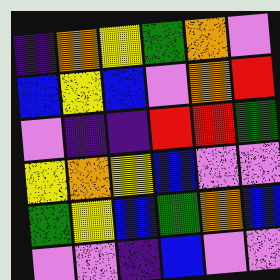[["indigo", "orange", "yellow", "green", "orange", "violet"], ["blue", "yellow", "blue", "violet", "orange", "red"], ["violet", "indigo", "indigo", "red", "red", "green"], ["yellow", "orange", "yellow", "blue", "violet", "violet"], ["green", "yellow", "blue", "green", "orange", "blue"], ["violet", "violet", "indigo", "blue", "violet", "violet"]]